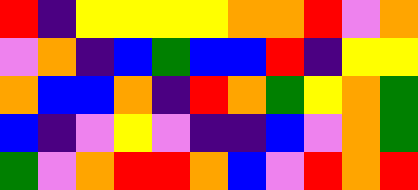[["red", "indigo", "yellow", "yellow", "yellow", "yellow", "orange", "orange", "red", "violet", "orange"], ["violet", "orange", "indigo", "blue", "green", "blue", "blue", "red", "indigo", "yellow", "yellow"], ["orange", "blue", "blue", "orange", "indigo", "red", "orange", "green", "yellow", "orange", "green"], ["blue", "indigo", "violet", "yellow", "violet", "indigo", "indigo", "blue", "violet", "orange", "green"], ["green", "violet", "orange", "red", "red", "orange", "blue", "violet", "red", "orange", "red"]]